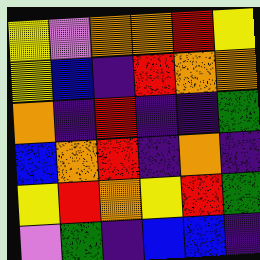[["yellow", "violet", "orange", "orange", "red", "yellow"], ["yellow", "blue", "indigo", "red", "orange", "orange"], ["orange", "indigo", "red", "indigo", "indigo", "green"], ["blue", "orange", "red", "indigo", "orange", "indigo"], ["yellow", "red", "orange", "yellow", "red", "green"], ["violet", "green", "indigo", "blue", "blue", "indigo"]]